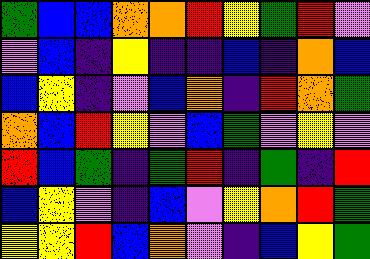[["green", "blue", "blue", "orange", "orange", "red", "yellow", "green", "red", "violet"], ["violet", "blue", "indigo", "yellow", "indigo", "indigo", "blue", "indigo", "orange", "blue"], ["blue", "yellow", "indigo", "violet", "blue", "orange", "indigo", "red", "orange", "green"], ["orange", "blue", "red", "yellow", "violet", "blue", "green", "violet", "yellow", "violet"], ["red", "blue", "green", "indigo", "green", "red", "indigo", "green", "indigo", "red"], ["blue", "yellow", "violet", "indigo", "blue", "violet", "yellow", "orange", "red", "green"], ["yellow", "yellow", "red", "blue", "orange", "violet", "indigo", "blue", "yellow", "green"]]